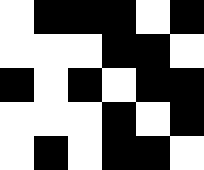[["white", "black", "black", "black", "white", "black"], ["white", "white", "white", "black", "black", "white"], ["black", "white", "black", "white", "black", "black"], ["white", "white", "white", "black", "white", "black"], ["white", "black", "white", "black", "black", "white"]]